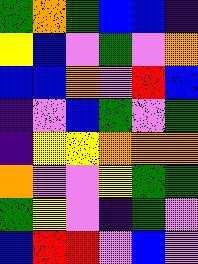[["green", "orange", "green", "blue", "blue", "indigo"], ["yellow", "blue", "violet", "green", "violet", "orange"], ["blue", "blue", "orange", "violet", "red", "blue"], ["indigo", "violet", "blue", "green", "violet", "green"], ["indigo", "yellow", "yellow", "orange", "orange", "orange"], ["orange", "violet", "violet", "yellow", "green", "green"], ["green", "yellow", "violet", "indigo", "green", "violet"], ["blue", "red", "red", "violet", "blue", "violet"]]